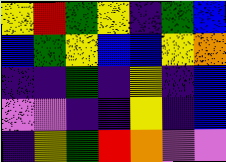[["yellow", "red", "green", "yellow", "indigo", "green", "blue"], ["blue", "green", "yellow", "blue", "blue", "yellow", "orange"], ["indigo", "indigo", "green", "indigo", "yellow", "indigo", "blue"], ["violet", "violet", "indigo", "indigo", "yellow", "indigo", "blue"], ["indigo", "yellow", "green", "red", "orange", "violet", "violet"]]